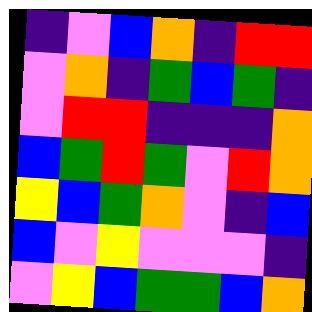[["indigo", "violet", "blue", "orange", "indigo", "red", "red"], ["violet", "orange", "indigo", "green", "blue", "green", "indigo"], ["violet", "red", "red", "indigo", "indigo", "indigo", "orange"], ["blue", "green", "red", "green", "violet", "red", "orange"], ["yellow", "blue", "green", "orange", "violet", "indigo", "blue"], ["blue", "violet", "yellow", "violet", "violet", "violet", "indigo"], ["violet", "yellow", "blue", "green", "green", "blue", "orange"]]